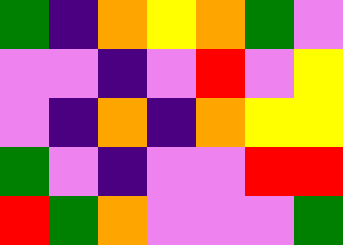[["green", "indigo", "orange", "yellow", "orange", "green", "violet"], ["violet", "violet", "indigo", "violet", "red", "violet", "yellow"], ["violet", "indigo", "orange", "indigo", "orange", "yellow", "yellow"], ["green", "violet", "indigo", "violet", "violet", "red", "red"], ["red", "green", "orange", "violet", "violet", "violet", "green"]]